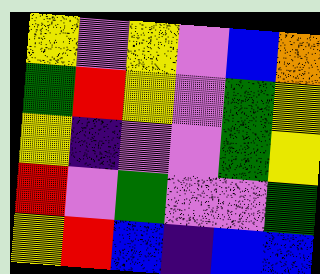[["yellow", "violet", "yellow", "violet", "blue", "orange"], ["green", "red", "yellow", "violet", "green", "yellow"], ["yellow", "indigo", "violet", "violet", "green", "yellow"], ["red", "violet", "green", "violet", "violet", "green"], ["yellow", "red", "blue", "indigo", "blue", "blue"]]